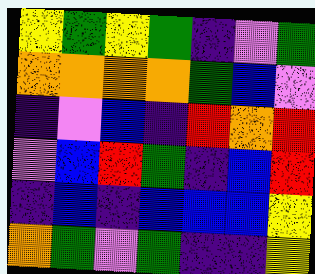[["yellow", "green", "yellow", "green", "indigo", "violet", "green"], ["orange", "orange", "orange", "orange", "green", "blue", "violet"], ["indigo", "violet", "blue", "indigo", "red", "orange", "red"], ["violet", "blue", "red", "green", "indigo", "blue", "red"], ["indigo", "blue", "indigo", "blue", "blue", "blue", "yellow"], ["orange", "green", "violet", "green", "indigo", "indigo", "yellow"]]